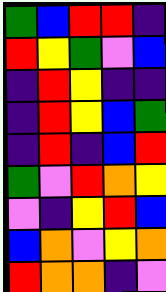[["green", "blue", "red", "red", "indigo"], ["red", "yellow", "green", "violet", "blue"], ["indigo", "red", "yellow", "indigo", "indigo"], ["indigo", "red", "yellow", "blue", "green"], ["indigo", "red", "indigo", "blue", "red"], ["green", "violet", "red", "orange", "yellow"], ["violet", "indigo", "yellow", "red", "blue"], ["blue", "orange", "violet", "yellow", "orange"], ["red", "orange", "orange", "indigo", "violet"]]